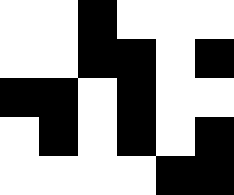[["white", "white", "black", "white", "white", "white"], ["white", "white", "black", "black", "white", "black"], ["black", "black", "white", "black", "white", "white"], ["white", "black", "white", "black", "white", "black"], ["white", "white", "white", "white", "black", "black"]]